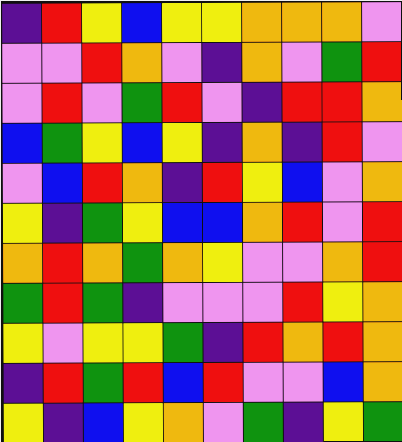[["indigo", "red", "yellow", "blue", "yellow", "yellow", "orange", "orange", "orange", "violet"], ["violet", "violet", "red", "orange", "violet", "indigo", "orange", "violet", "green", "red"], ["violet", "red", "violet", "green", "red", "violet", "indigo", "red", "red", "orange"], ["blue", "green", "yellow", "blue", "yellow", "indigo", "orange", "indigo", "red", "violet"], ["violet", "blue", "red", "orange", "indigo", "red", "yellow", "blue", "violet", "orange"], ["yellow", "indigo", "green", "yellow", "blue", "blue", "orange", "red", "violet", "red"], ["orange", "red", "orange", "green", "orange", "yellow", "violet", "violet", "orange", "red"], ["green", "red", "green", "indigo", "violet", "violet", "violet", "red", "yellow", "orange"], ["yellow", "violet", "yellow", "yellow", "green", "indigo", "red", "orange", "red", "orange"], ["indigo", "red", "green", "red", "blue", "red", "violet", "violet", "blue", "orange"], ["yellow", "indigo", "blue", "yellow", "orange", "violet", "green", "indigo", "yellow", "green"]]